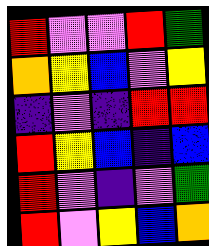[["red", "violet", "violet", "red", "green"], ["orange", "yellow", "blue", "violet", "yellow"], ["indigo", "violet", "indigo", "red", "red"], ["red", "yellow", "blue", "indigo", "blue"], ["red", "violet", "indigo", "violet", "green"], ["red", "violet", "yellow", "blue", "orange"]]